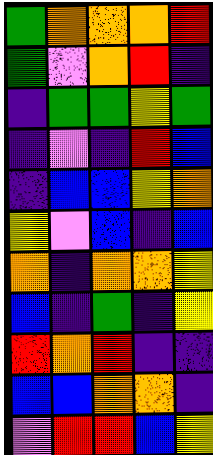[["green", "orange", "orange", "orange", "red"], ["green", "violet", "orange", "red", "indigo"], ["indigo", "green", "green", "yellow", "green"], ["indigo", "violet", "indigo", "red", "blue"], ["indigo", "blue", "blue", "yellow", "orange"], ["yellow", "violet", "blue", "indigo", "blue"], ["orange", "indigo", "orange", "orange", "yellow"], ["blue", "indigo", "green", "indigo", "yellow"], ["red", "orange", "red", "indigo", "indigo"], ["blue", "blue", "orange", "orange", "indigo"], ["violet", "red", "red", "blue", "yellow"]]